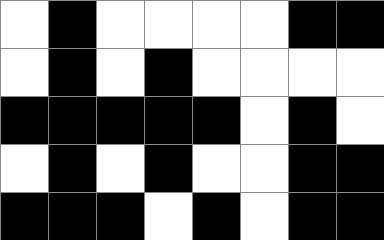[["white", "black", "white", "white", "white", "white", "black", "black"], ["white", "black", "white", "black", "white", "white", "white", "white"], ["black", "black", "black", "black", "black", "white", "black", "white"], ["white", "black", "white", "black", "white", "white", "black", "black"], ["black", "black", "black", "white", "black", "white", "black", "black"]]